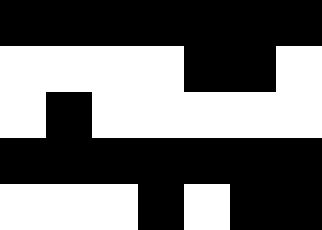[["black", "black", "black", "black", "black", "black", "black"], ["white", "white", "white", "white", "black", "black", "white"], ["white", "black", "white", "white", "white", "white", "white"], ["black", "black", "black", "black", "black", "black", "black"], ["white", "white", "white", "black", "white", "black", "black"]]